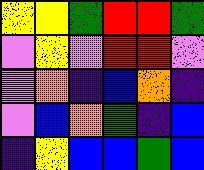[["yellow", "yellow", "green", "red", "red", "green"], ["violet", "yellow", "violet", "red", "red", "violet"], ["violet", "orange", "indigo", "blue", "orange", "indigo"], ["violet", "blue", "orange", "green", "indigo", "blue"], ["indigo", "yellow", "blue", "blue", "green", "blue"]]